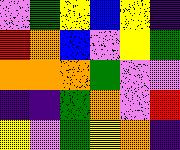[["violet", "green", "yellow", "blue", "yellow", "indigo"], ["red", "orange", "blue", "violet", "yellow", "green"], ["orange", "orange", "orange", "green", "violet", "violet"], ["indigo", "indigo", "green", "orange", "violet", "red"], ["yellow", "violet", "green", "yellow", "orange", "indigo"]]